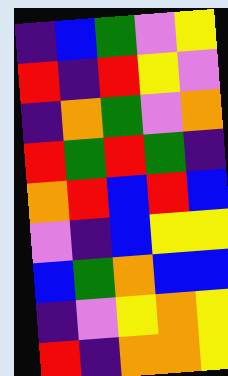[["indigo", "blue", "green", "violet", "yellow"], ["red", "indigo", "red", "yellow", "violet"], ["indigo", "orange", "green", "violet", "orange"], ["red", "green", "red", "green", "indigo"], ["orange", "red", "blue", "red", "blue"], ["violet", "indigo", "blue", "yellow", "yellow"], ["blue", "green", "orange", "blue", "blue"], ["indigo", "violet", "yellow", "orange", "yellow"], ["red", "indigo", "orange", "orange", "yellow"]]